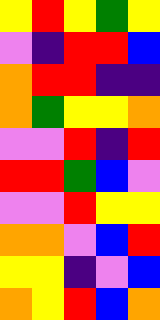[["yellow", "red", "yellow", "green", "yellow"], ["violet", "indigo", "red", "red", "blue"], ["orange", "red", "red", "indigo", "indigo"], ["orange", "green", "yellow", "yellow", "orange"], ["violet", "violet", "red", "indigo", "red"], ["red", "red", "green", "blue", "violet"], ["violet", "violet", "red", "yellow", "yellow"], ["orange", "orange", "violet", "blue", "red"], ["yellow", "yellow", "indigo", "violet", "blue"], ["orange", "yellow", "red", "blue", "orange"]]